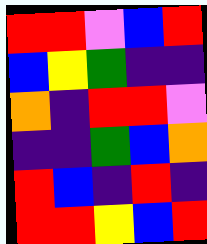[["red", "red", "violet", "blue", "red"], ["blue", "yellow", "green", "indigo", "indigo"], ["orange", "indigo", "red", "red", "violet"], ["indigo", "indigo", "green", "blue", "orange"], ["red", "blue", "indigo", "red", "indigo"], ["red", "red", "yellow", "blue", "red"]]